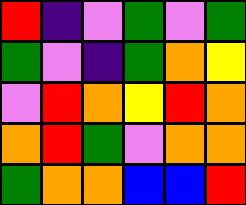[["red", "indigo", "violet", "green", "violet", "green"], ["green", "violet", "indigo", "green", "orange", "yellow"], ["violet", "red", "orange", "yellow", "red", "orange"], ["orange", "red", "green", "violet", "orange", "orange"], ["green", "orange", "orange", "blue", "blue", "red"]]